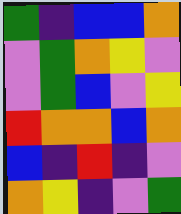[["green", "indigo", "blue", "blue", "orange"], ["violet", "green", "orange", "yellow", "violet"], ["violet", "green", "blue", "violet", "yellow"], ["red", "orange", "orange", "blue", "orange"], ["blue", "indigo", "red", "indigo", "violet"], ["orange", "yellow", "indigo", "violet", "green"]]